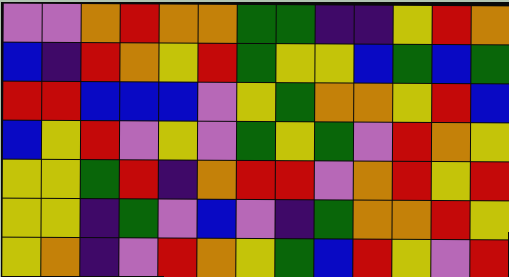[["violet", "violet", "orange", "red", "orange", "orange", "green", "green", "indigo", "indigo", "yellow", "red", "orange"], ["blue", "indigo", "red", "orange", "yellow", "red", "green", "yellow", "yellow", "blue", "green", "blue", "green"], ["red", "red", "blue", "blue", "blue", "violet", "yellow", "green", "orange", "orange", "yellow", "red", "blue"], ["blue", "yellow", "red", "violet", "yellow", "violet", "green", "yellow", "green", "violet", "red", "orange", "yellow"], ["yellow", "yellow", "green", "red", "indigo", "orange", "red", "red", "violet", "orange", "red", "yellow", "red"], ["yellow", "yellow", "indigo", "green", "violet", "blue", "violet", "indigo", "green", "orange", "orange", "red", "yellow"], ["yellow", "orange", "indigo", "violet", "red", "orange", "yellow", "green", "blue", "red", "yellow", "violet", "red"]]